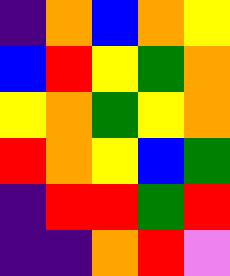[["indigo", "orange", "blue", "orange", "yellow"], ["blue", "red", "yellow", "green", "orange"], ["yellow", "orange", "green", "yellow", "orange"], ["red", "orange", "yellow", "blue", "green"], ["indigo", "red", "red", "green", "red"], ["indigo", "indigo", "orange", "red", "violet"]]